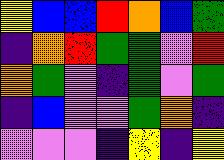[["yellow", "blue", "blue", "red", "orange", "blue", "green"], ["indigo", "orange", "red", "green", "green", "violet", "red"], ["orange", "green", "violet", "indigo", "green", "violet", "green"], ["indigo", "blue", "violet", "violet", "green", "orange", "indigo"], ["violet", "violet", "violet", "indigo", "yellow", "indigo", "yellow"]]